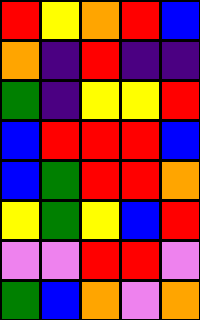[["red", "yellow", "orange", "red", "blue"], ["orange", "indigo", "red", "indigo", "indigo"], ["green", "indigo", "yellow", "yellow", "red"], ["blue", "red", "red", "red", "blue"], ["blue", "green", "red", "red", "orange"], ["yellow", "green", "yellow", "blue", "red"], ["violet", "violet", "red", "red", "violet"], ["green", "blue", "orange", "violet", "orange"]]